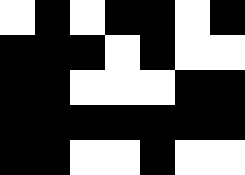[["white", "black", "white", "black", "black", "white", "black"], ["black", "black", "black", "white", "black", "white", "white"], ["black", "black", "white", "white", "white", "black", "black"], ["black", "black", "black", "black", "black", "black", "black"], ["black", "black", "white", "white", "black", "white", "white"]]